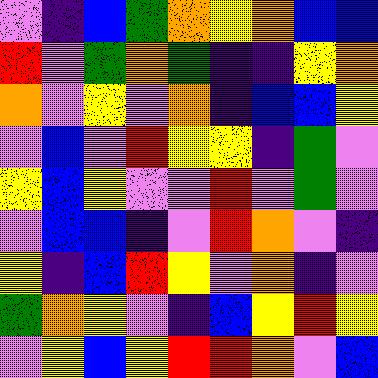[["violet", "indigo", "blue", "green", "orange", "yellow", "orange", "blue", "blue"], ["red", "violet", "green", "orange", "green", "indigo", "indigo", "yellow", "orange"], ["orange", "violet", "yellow", "violet", "orange", "indigo", "blue", "blue", "yellow"], ["violet", "blue", "violet", "red", "yellow", "yellow", "indigo", "green", "violet"], ["yellow", "blue", "yellow", "violet", "violet", "red", "violet", "green", "violet"], ["violet", "blue", "blue", "indigo", "violet", "red", "orange", "violet", "indigo"], ["yellow", "indigo", "blue", "red", "yellow", "violet", "orange", "indigo", "violet"], ["green", "orange", "yellow", "violet", "indigo", "blue", "yellow", "red", "yellow"], ["violet", "yellow", "blue", "yellow", "red", "red", "orange", "violet", "blue"]]